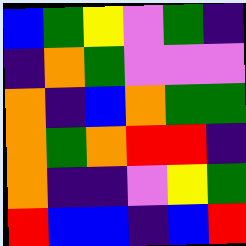[["blue", "green", "yellow", "violet", "green", "indigo"], ["indigo", "orange", "green", "violet", "violet", "violet"], ["orange", "indigo", "blue", "orange", "green", "green"], ["orange", "green", "orange", "red", "red", "indigo"], ["orange", "indigo", "indigo", "violet", "yellow", "green"], ["red", "blue", "blue", "indigo", "blue", "red"]]